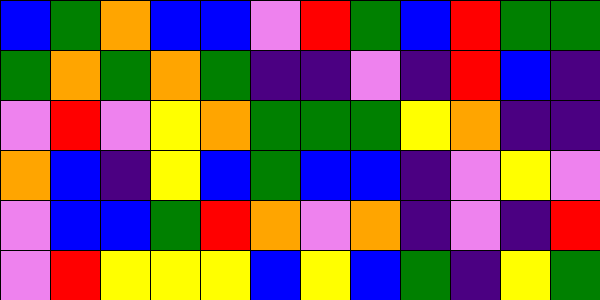[["blue", "green", "orange", "blue", "blue", "violet", "red", "green", "blue", "red", "green", "green"], ["green", "orange", "green", "orange", "green", "indigo", "indigo", "violet", "indigo", "red", "blue", "indigo"], ["violet", "red", "violet", "yellow", "orange", "green", "green", "green", "yellow", "orange", "indigo", "indigo"], ["orange", "blue", "indigo", "yellow", "blue", "green", "blue", "blue", "indigo", "violet", "yellow", "violet"], ["violet", "blue", "blue", "green", "red", "orange", "violet", "orange", "indigo", "violet", "indigo", "red"], ["violet", "red", "yellow", "yellow", "yellow", "blue", "yellow", "blue", "green", "indigo", "yellow", "green"]]